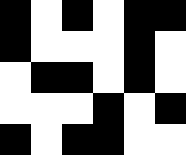[["black", "white", "black", "white", "black", "black"], ["black", "white", "white", "white", "black", "white"], ["white", "black", "black", "white", "black", "white"], ["white", "white", "white", "black", "white", "black"], ["black", "white", "black", "black", "white", "white"]]